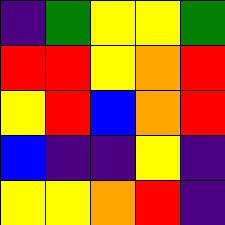[["indigo", "green", "yellow", "yellow", "green"], ["red", "red", "yellow", "orange", "red"], ["yellow", "red", "blue", "orange", "red"], ["blue", "indigo", "indigo", "yellow", "indigo"], ["yellow", "yellow", "orange", "red", "indigo"]]